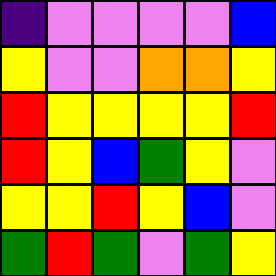[["indigo", "violet", "violet", "violet", "violet", "blue"], ["yellow", "violet", "violet", "orange", "orange", "yellow"], ["red", "yellow", "yellow", "yellow", "yellow", "red"], ["red", "yellow", "blue", "green", "yellow", "violet"], ["yellow", "yellow", "red", "yellow", "blue", "violet"], ["green", "red", "green", "violet", "green", "yellow"]]